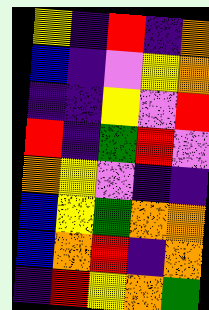[["yellow", "indigo", "red", "indigo", "orange"], ["blue", "indigo", "violet", "yellow", "orange"], ["indigo", "indigo", "yellow", "violet", "red"], ["red", "indigo", "green", "red", "violet"], ["orange", "yellow", "violet", "indigo", "indigo"], ["blue", "yellow", "green", "orange", "orange"], ["blue", "orange", "red", "indigo", "orange"], ["indigo", "red", "yellow", "orange", "green"]]